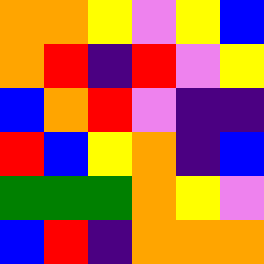[["orange", "orange", "yellow", "violet", "yellow", "blue"], ["orange", "red", "indigo", "red", "violet", "yellow"], ["blue", "orange", "red", "violet", "indigo", "indigo"], ["red", "blue", "yellow", "orange", "indigo", "blue"], ["green", "green", "green", "orange", "yellow", "violet"], ["blue", "red", "indigo", "orange", "orange", "orange"]]